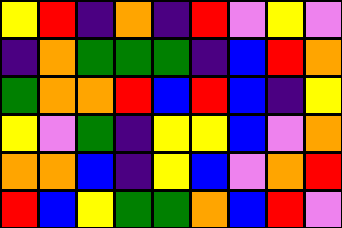[["yellow", "red", "indigo", "orange", "indigo", "red", "violet", "yellow", "violet"], ["indigo", "orange", "green", "green", "green", "indigo", "blue", "red", "orange"], ["green", "orange", "orange", "red", "blue", "red", "blue", "indigo", "yellow"], ["yellow", "violet", "green", "indigo", "yellow", "yellow", "blue", "violet", "orange"], ["orange", "orange", "blue", "indigo", "yellow", "blue", "violet", "orange", "red"], ["red", "blue", "yellow", "green", "green", "orange", "blue", "red", "violet"]]